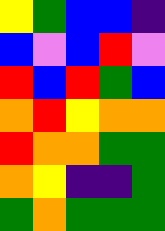[["yellow", "green", "blue", "blue", "indigo"], ["blue", "violet", "blue", "red", "violet"], ["red", "blue", "red", "green", "blue"], ["orange", "red", "yellow", "orange", "orange"], ["red", "orange", "orange", "green", "green"], ["orange", "yellow", "indigo", "indigo", "green"], ["green", "orange", "green", "green", "green"]]